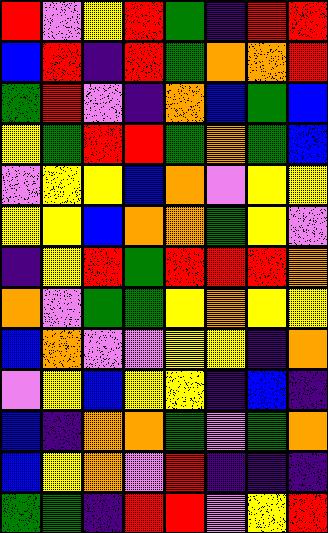[["red", "violet", "yellow", "red", "green", "indigo", "red", "red"], ["blue", "red", "indigo", "red", "green", "orange", "orange", "red"], ["green", "red", "violet", "indigo", "orange", "blue", "green", "blue"], ["yellow", "green", "red", "red", "green", "orange", "green", "blue"], ["violet", "yellow", "yellow", "blue", "orange", "violet", "yellow", "yellow"], ["yellow", "yellow", "blue", "orange", "orange", "green", "yellow", "violet"], ["indigo", "yellow", "red", "green", "red", "red", "red", "orange"], ["orange", "violet", "green", "green", "yellow", "orange", "yellow", "yellow"], ["blue", "orange", "violet", "violet", "yellow", "yellow", "indigo", "orange"], ["violet", "yellow", "blue", "yellow", "yellow", "indigo", "blue", "indigo"], ["blue", "indigo", "orange", "orange", "green", "violet", "green", "orange"], ["blue", "yellow", "orange", "violet", "red", "indigo", "indigo", "indigo"], ["green", "green", "indigo", "red", "red", "violet", "yellow", "red"]]